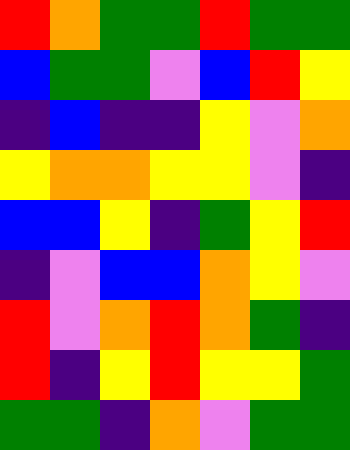[["red", "orange", "green", "green", "red", "green", "green"], ["blue", "green", "green", "violet", "blue", "red", "yellow"], ["indigo", "blue", "indigo", "indigo", "yellow", "violet", "orange"], ["yellow", "orange", "orange", "yellow", "yellow", "violet", "indigo"], ["blue", "blue", "yellow", "indigo", "green", "yellow", "red"], ["indigo", "violet", "blue", "blue", "orange", "yellow", "violet"], ["red", "violet", "orange", "red", "orange", "green", "indigo"], ["red", "indigo", "yellow", "red", "yellow", "yellow", "green"], ["green", "green", "indigo", "orange", "violet", "green", "green"]]